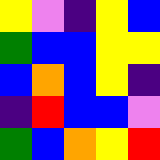[["yellow", "violet", "indigo", "yellow", "blue"], ["green", "blue", "blue", "yellow", "yellow"], ["blue", "orange", "blue", "yellow", "indigo"], ["indigo", "red", "blue", "blue", "violet"], ["green", "blue", "orange", "yellow", "red"]]